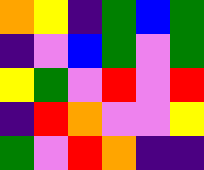[["orange", "yellow", "indigo", "green", "blue", "green"], ["indigo", "violet", "blue", "green", "violet", "green"], ["yellow", "green", "violet", "red", "violet", "red"], ["indigo", "red", "orange", "violet", "violet", "yellow"], ["green", "violet", "red", "orange", "indigo", "indigo"]]